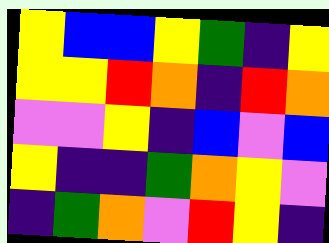[["yellow", "blue", "blue", "yellow", "green", "indigo", "yellow"], ["yellow", "yellow", "red", "orange", "indigo", "red", "orange"], ["violet", "violet", "yellow", "indigo", "blue", "violet", "blue"], ["yellow", "indigo", "indigo", "green", "orange", "yellow", "violet"], ["indigo", "green", "orange", "violet", "red", "yellow", "indigo"]]